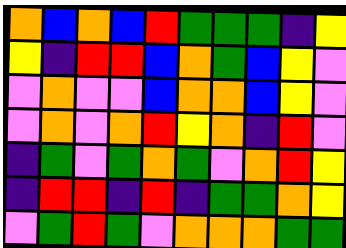[["orange", "blue", "orange", "blue", "red", "green", "green", "green", "indigo", "yellow"], ["yellow", "indigo", "red", "red", "blue", "orange", "green", "blue", "yellow", "violet"], ["violet", "orange", "violet", "violet", "blue", "orange", "orange", "blue", "yellow", "violet"], ["violet", "orange", "violet", "orange", "red", "yellow", "orange", "indigo", "red", "violet"], ["indigo", "green", "violet", "green", "orange", "green", "violet", "orange", "red", "yellow"], ["indigo", "red", "red", "indigo", "red", "indigo", "green", "green", "orange", "yellow"], ["violet", "green", "red", "green", "violet", "orange", "orange", "orange", "green", "green"]]